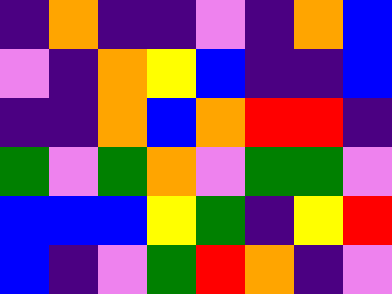[["indigo", "orange", "indigo", "indigo", "violet", "indigo", "orange", "blue"], ["violet", "indigo", "orange", "yellow", "blue", "indigo", "indigo", "blue"], ["indigo", "indigo", "orange", "blue", "orange", "red", "red", "indigo"], ["green", "violet", "green", "orange", "violet", "green", "green", "violet"], ["blue", "blue", "blue", "yellow", "green", "indigo", "yellow", "red"], ["blue", "indigo", "violet", "green", "red", "orange", "indigo", "violet"]]